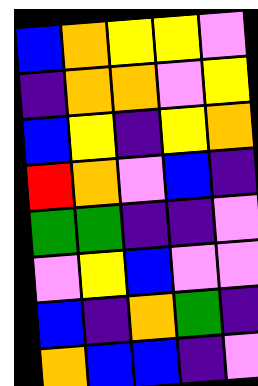[["blue", "orange", "yellow", "yellow", "violet"], ["indigo", "orange", "orange", "violet", "yellow"], ["blue", "yellow", "indigo", "yellow", "orange"], ["red", "orange", "violet", "blue", "indigo"], ["green", "green", "indigo", "indigo", "violet"], ["violet", "yellow", "blue", "violet", "violet"], ["blue", "indigo", "orange", "green", "indigo"], ["orange", "blue", "blue", "indigo", "violet"]]